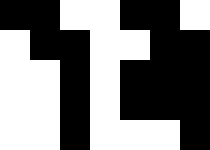[["black", "black", "white", "white", "black", "black", "white"], ["white", "black", "black", "white", "white", "black", "black"], ["white", "white", "black", "white", "black", "black", "black"], ["white", "white", "black", "white", "black", "black", "black"], ["white", "white", "black", "white", "white", "white", "black"]]